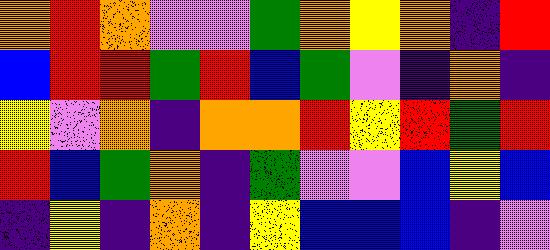[["orange", "red", "orange", "violet", "violet", "green", "orange", "yellow", "orange", "indigo", "red"], ["blue", "red", "red", "green", "red", "blue", "green", "violet", "indigo", "orange", "indigo"], ["yellow", "violet", "orange", "indigo", "orange", "orange", "red", "yellow", "red", "green", "red"], ["red", "blue", "green", "orange", "indigo", "green", "violet", "violet", "blue", "yellow", "blue"], ["indigo", "yellow", "indigo", "orange", "indigo", "yellow", "blue", "blue", "blue", "indigo", "violet"]]